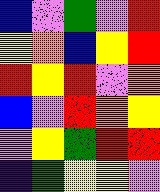[["blue", "violet", "green", "violet", "red"], ["yellow", "orange", "blue", "yellow", "red"], ["red", "yellow", "red", "violet", "orange"], ["blue", "violet", "red", "orange", "yellow"], ["violet", "yellow", "green", "red", "red"], ["indigo", "green", "yellow", "yellow", "violet"]]